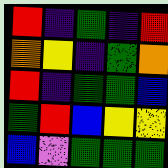[["red", "indigo", "green", "indigo", "red"], ["orange", "yellow", "indigo", "green", "orange"], ["red", "indigo", "green", "green", "blue"], ["green", "red", "blue", "yellow", "yellow"], ["blue", "violet", "green", "green", "green"]]